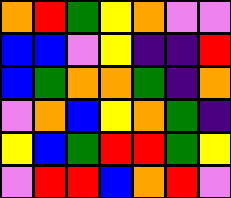[["orange", "red", "green", "yellow", "orange", "violet", "violet"], ["blue", "blue", "violet", "yellow", "indigo", "indigo", "red"], ["blue", "green", "orange", "orange", "green", "indigo", "orange"], ["violet", "orange", "blue", "yellow", "orange", "green", "indigo"], ["yellow", "blue", "green", "red", "red", "green", "yellow"], ["violet", "red", "red", "blue", "orange", "red", "violet"]]